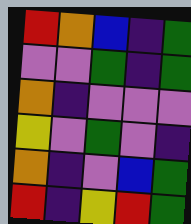[["red", "orange", "blue", "indigo", "green"], ["violet", "violet", "green", "indigo", "green"], ["orange", "indigo", "violet", "violet", "violet"], ["yellow", "violet", "green", "violet", "indigo"], ["orange", "indigo", "violet", "blue", "green"], ["red", "indigo", "yellow", "red", "green"]]